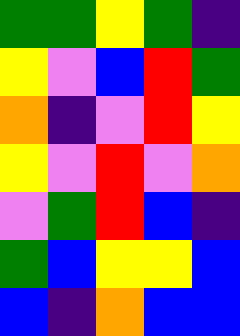[["green", "green", "yellow", "green", "indigo"], ["yellow", "violet", "blue", "red", "green"], ["orange", "indigo", "violet", "red", "yellow"], ["yellow", "violet", "red", "violet", "orange"], ["violet", "green", "red", "blue", "indigo"], ["green", "blue", "yellow", "yellow", "blue"], ["blue", "indigo", "orange", "blue", "blue"]]